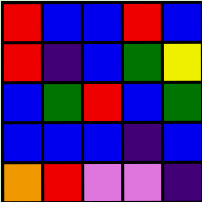[["red", "blue", "blue", "red", "blue"], ["red", "indigo", "blue", "green", "yellow"], ["blue", "green", "red", "blue", "green"], ["blue", "blue", "blue", "indigo", "blue"], ["orange", "red", "violet", "violet", "indigo"]]